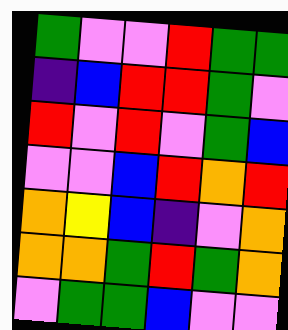[["green", "violet", "violet", "red", "green", "green"], ["indigo", "blue", "red", "red", "green", "violet"], ["red", "violet", "red", "violet", "green", "blue"], ["violet", "violet", "blue", "red", "orange", "red"], ["orange", "yellow", "blue", "indigo", "violet", "orange"], ["orange", "orange", "green", "red", "green", "orange"], ["violet", "green", "green", "blue", "violet", "violet"]]